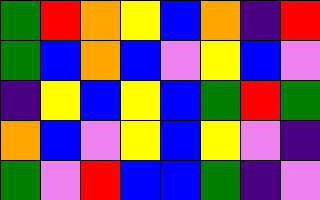[["green", "red", "orange", "yellow", "blue", "orange", "indigo", "red"], ["green", "blue", "orange", "blue", "violet", "yellow", "blue", "violet"], ["indigo", "yellow", "blue", "yellow", "blue", "green", "red", "green"], ["orange", "blue", "violet", "yellow", "blue", "yellow", "violet", "indigo"], ["green", "violet", "red", "blue", "blue", "green", "indigo", "violet"]]